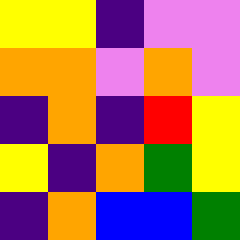[["yellow", "yellow", "indigo", "violet", "violet"], ["orange", "orange", "violet", "orange", "violet"], ["indigo", "orange", "indigo", "red", "yellow"], ["yellow", "indigo", "orange", "green", "yellow"], ["indigo", "orange", "blue", "blue", "green"]]